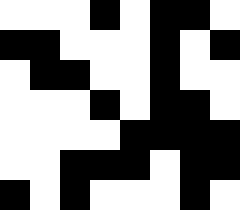[["white", "white", "white", "black", "white", "black", "black", "white"], ["black", "black", "white", "white", "white", "black", "white", "black"], ["white", "black", "black", "white", "white", "black", "white", "white"], ["white", "white", "white", "black", "white", "black", "black", "white"], ["white", "white", "white", "white", "black", "black", "black", "black"], ["white", "white", "black", "black", "black", "white", "black", "black"], ["black", "white", "black", "white", "white", "white", "black", "white"]]